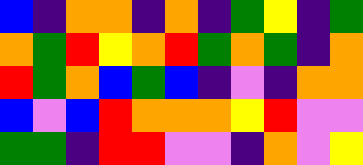[["blue", "indigo", "orange", "orange", "indigo", "orange", "indigo", "green", "yellow", "indigo", "green"], ["orange", "green", "red", "yellow", "orange", "red", "green", "orange", "green", "indigo", "orange"], ["red", "green", "orange", "blue", "green", "blue", "indigo", "violet", "indigo", "orange", "orange"], ["blue", "violet", "blue", "red", "orange", "orange", "orange", "yellow", "red", "violet", "violet"], ["green", "green", "indigo", "red", "red", "violet", "violet", "indigo", "orange", "violet", "yellow"]]